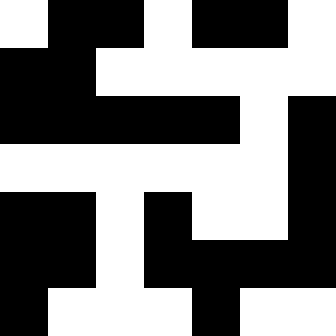[["white", "black", "black", "white", "black", "black", "white"], ["black", "black", "white", "white", "white", "white", "white"], ["black", "black", "black", "black", "black", "white", "black"], ["white", "white", "white", "white", "white", "white", "black"], ["black", "black", "white", "black", "white", "white", "black"], ["black", "black", "white", "black", "black", "black", "black"], ["black", "white", "white", "white", "black", "white", "white"]]